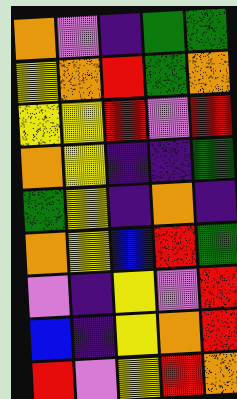[["orange", "violet", "indigo", "green", "green"], ["yellow", "orange", "red", "green", "orange"], ["yellow", "yellow", "red", "violet", "red"], ["orange", "yellow", "indigo", "indigo", "green"], ["green", "yellow", "indigo", "orange", "indigo"], ["orange", "yellow", "blue", "red", "green"], ["violet", "indigo", "yellow", "violet", "red"], ["blue", "indigo", "yellow", "orange", "red"], ["red", "violet", "yellow", "red", "orange"]]